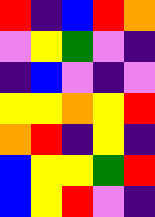[["red", "indigo", "blue", "red", "orange"], ["violet", "yellow", "green", "violet", "indigo"], ["indigo", "blue", "violet", "indigo", "violet"], ["yellow", "yellow", "orange", "yellow", "red"], ["orange", "red", "indigo", "yellow", "indigo"], ["blue", "yellow", "yellow", "green", "red"], ["blue", "yellow", "red", "violet", "indigo"]]